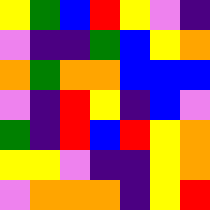[["yellow", "green", "blue", "red", "yellow", "violet", "indigo"], ["violet", "indigo", "indigo", "green", "blue", "yellow", "orange"], ["orange", "green", "orange", "orange", "blue", "blue", "blue"], ["violet", "indigo", "red", "yellow", "indigo", "blue", "violet"], ["green", "indigo", "red", "blue", "red", "yellow", "orange"], ["yellow", "yellow", "violet", "indigo", "indigo", "yellow", "orange"], ["violet", "orange", "orange", "orange", "indigo", "yellow", "red"]]